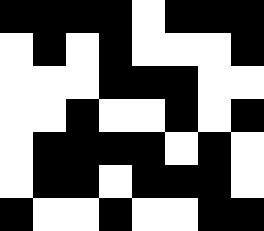[["black", "black", "black", "black", "white", "black", "black", "black"], ["white", "black", "white", "black", "white", "white", "white", "black"], ["white", "white", "white", "black", "black", "black", "white", "white"], ["white", "white", "black", "white", "white", "black", "white", "black"], ["white", "black", "black", "black", "black", "white", "black", "white"], ["white", "black", "black", "white", "black", "black", "black", "white"], ["black", "white", "white", "black", "white", "white", "black", "black"]]